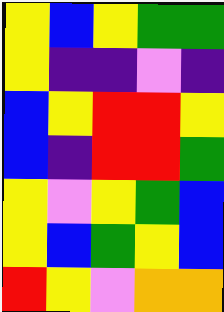[["yellow", "blue", "yellow", "green", "green"], ["yellow", "indigo", "indigo", "violet", "indigo"], ["blue", "yellow", "red", "red", "yellow"], ["blue", "indigo", "red", "red", "green"], ["yellow", "violet", "yellow", "green", "blue"], ["yellow", "blue", "green", "yellow", "blue"], ["red", "yellow", "violet", "orange", "orange"]]